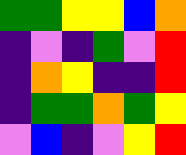[["green", "green", "yellow", "yellow", "blue", "orange"], ["indigo", "violet", "indigo", "green", "violet", "red"], ["indigo", "orange", "yellow", "indigo", "indigo", "red"], ["indigo", "green", "green", "orange", "green", "yellow"], ["violet", "blue", "indigo", "violet", "yellow", "red"]]